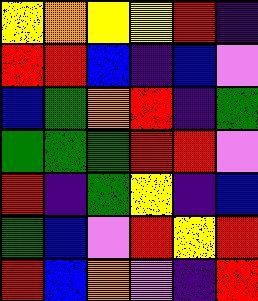[["yellow", "orange", "yellow", "yellow", "red", "indigo"], ["red", "red", "blue", "indigo", "blue", "violet"], ["blue", "green", "orange", "red", "indigo", "green"], ["green", "green", "green", "red", "red", "violet"], ["red", "indigo", "green", "yellow", "indigo", "blue"], ["green", "blue", "violet", "red", "yellow", "red"], ["red", "blue", "orange", "violet", "indigo", "red"]]